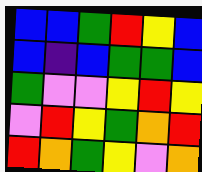[["blue", "blue", "green", "red", "yellow", "blue"], ["blue", "indigo", "blue", "green", "green", "blue"], ["green", "violet", "violet", "yellow", "red", "yellow"], ["violet", "red", "yellow", "green", "orange", "red"], ["red", "orange", "green", "yellow", "violet", "orange"]]